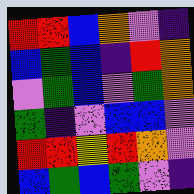[["red", "red", "blue", "orange", "violet", "indigo"], ["blue", "green", "blue", "indigo", "red", "orange"], ["violet", "green", "blue", "violet", "green", "orange"], ["green", "indigo", "violet", "blue", "blue", "violet"], ["red", "red", "yellow", "red", "orange", "violet"], ["blue", "green", "blue", "green", "violet", "indigo"]]